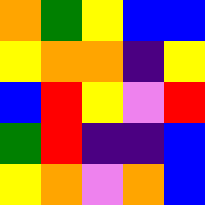[["orange", "green", "yellow", "blue", "blue"], ["yellow", "orange", "orange", "indigo", "yellow"], ["blue", "red", "yellow", "violet", "red"], ["green", "red", "indigo", "indigo", "blue"], ["yellow", "orange", "violet", "orange", "blue"]]